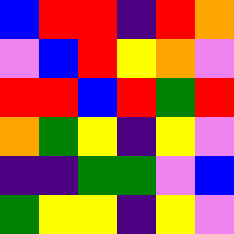[["blue", "red", "red", "indigo", "red", "orange"], ["violet", "blue", "red", "yellow", "orange", "violet"], ["red", "red", "blue", "red", "green", "red"], ["orange", "green", "yellow", "indigo", "yellow", "violet"], ["indigo", "indigo", "green", "green", "violet", "blue"], ["green", "yellow", "yellow", "indigo", "yellow", "violet"]]